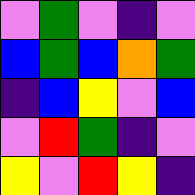[["violet", "green", "violet", "indigo", "violet"], ["blue", "green", "blue", "orange", "green"], ["indigo", "blue", "yellow", "violet", "blue"], ["violet", "red", "green", "indigo", "violet"], ["yellow", "violet", "red", "yellow", "indigo"]]